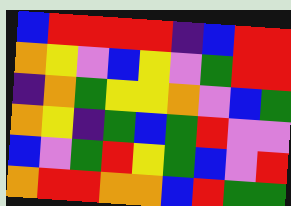[["blue", "red", "red", "red", "red", "indigo", "blue", "red", "red"], ["orange", "yellow", "violet", "blue", "yellow", "violet", "green", "red", "red"], ["indigo", "orange", "green", "yellow", "yellow", "orange", "violet", "blue", "green"], ["orange", "yellow", "indigo", "green", "blue", "green", "red", "violet", "violet"], ["blue", "violet", "green", "red", "yellow", "green", "blue", "violet", "red"], ["orange", "red", "red", "orange", "orange", "blue", "red", "green", "green"]]